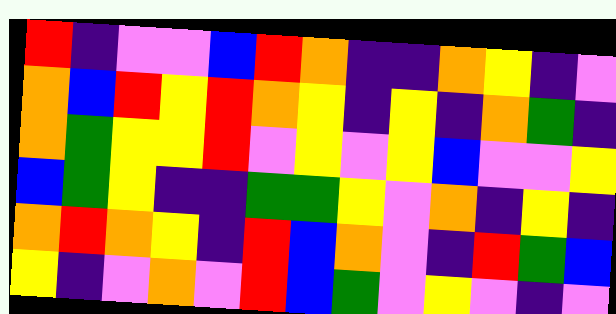[["red", "indigo", "violet", "violet", "blue", "red", "orange", "indigo", "indigo", "orange", "yellow", "indigo", "violet"], ["orange", "blue", "red", "yellow", "red", "orange", "yellow", "indigo", "yellow", "indigo", "orange", "green", "indigo"], ["orange", "green", "yellow", "yellow", "red", "violet", "yellow", "violet", "yellow", "blue", "violet", "violet", "yellow"], ["blue", "green", "yellow", "indigo", "indigo", "green", "green", "yellow", "violet", "orange", "indigo", "yellow", "indigo"], ["orange", "red", "orange", "yellow", "indigo", "red", "blue", "orange", "violet", "indigo", "red", "green", "blue"], ["yellow", "indigo", "violet", "orange", "violet", "red", "blue", "green", "violet", "yellow", "violet", "indigo", "violet"]]